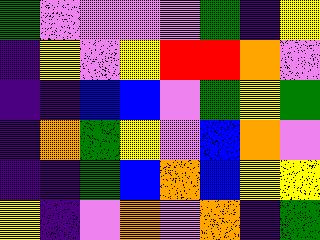[["green", "violet", "violet", "violet", "violet", "green", "indigo", "yellow"], ["indigo", "yellow", "violet", "yellow", "red", "red", "orange", "violet"], ["indigo", "indigo", "blue", "blue", "violet", "green", "yellow", "green"], ["indigo", "orange", "green", "yellow", "violet", "blue", "orange", "violet"], ["indigo", "indigo", "green", "blue", "orange", "blue", "yellow", "yellow"], ["yellow", "indigo", "violet", "orange", "violet", "orange", "indigo", "green"]]